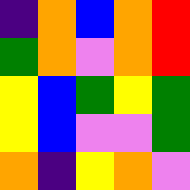[["indigo", "orange", "blue", "orange", "red"], ["green", "orange", "violet", "orange", "red"], ["yellow", "blue", "green", "yellow", "green"], ["yellow", "blue", "violet", "violet", "green"], ["orange", "indigo", "yellow", "orange", "violet"]]